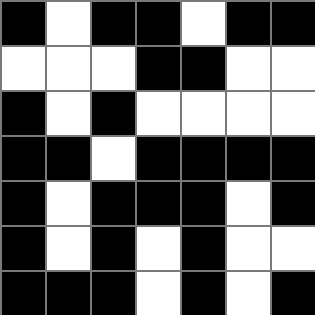[["black", "white", "black", "black", "white", "black", "black"], ["white", "white", "white", "black", "black", "white", "white"], ["black", "white", "black", "white", "white", "white", "white"], ["black", "black", "white", "black", "black", "black", "black"], ["black", "white", "black", "black", "black", "white", "black"], ["black", "white", "black", "white", "black", "white", "white"], ["black", "black", "black", "white", "black", "white", "black"]]